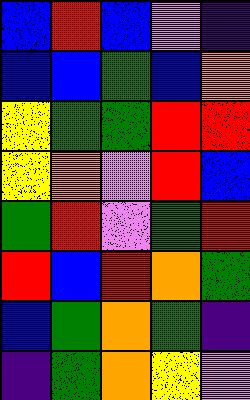[["blue", "red", "blue", "violet", "indigo"], ["blue", "blue", "green", "blue", "orange"], ["yellow", "green", "green", "red", "red"], ["yellow", "orange", "violet", "red", "blue"], ["green", "red", "violet", "green", "red"], ["red", "blue", "red", "orange", "green"], ["blue", "green", "orange", "green", "indigo"], ["indigo", "green", "orange", "yellow", "violet"]]